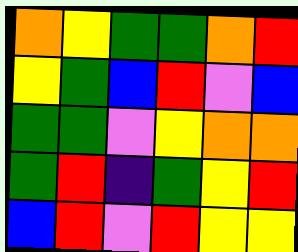[["orange", "yellow", "green", "green", "orange", "red"], ["yellow", "green", "blue", "red", "violet", "blue"], ["green", "green", "violet", "yellow", "orange", "orange"], ["green", "red", "indigo", "green", "yellow", "red"], ["blue", "red", "violet", "red", "yellow", "yellow"]]